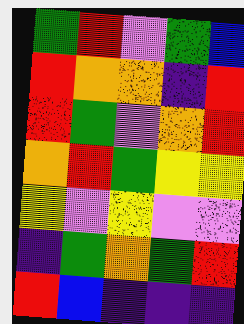[["green", "red", "violet", "green", "blue"], ["red", "orange", "orange", "indigo", "red"], ["red", "green", "violet", "orange", "red"], ["orange", "red", "green", "yellow", "yellow"], ["yellow", "violet", "yellow", "violet", "violet"], ["indigo", "green", "orange", "green", "red"], ["red", "blue", "indigo", "indigo", "indigo"]]